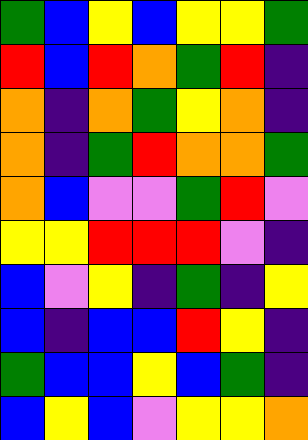[["green", "blue", "yellow", "blue", "yellow", "yellow", "green"], ["red", "blue", "red", "orange", "green", "red", "indigo"], ["orange", "indigo", "orange", "green", "yellow", "orange", "indigo"], ["orange", "indigo", "green", "red", "orange", "orange", "green"], ["orange", "blue", "violet", "violet", "green", "red", "violet"], ["yellow", "yellow", "red", "red", "red", "violet", "indigo"], ["blue", "violet", "yellow", "indigo", "green", "indigo", "yellow"], ["blue", "indigo", "blue", "blue", "red", "yellow", "indigo"], ["green", "blue", "blue", "yellow", "blue", "green", "indigo"], ["blue", "yellow", "blue", "violet", "yellow", "yellow", "orange"]]